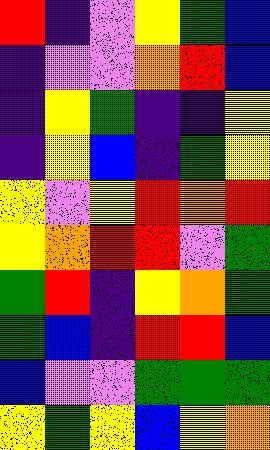[["red", "indigo", "violet", "yellow", "green", "blue"], ["indigo", "violet", "violet", "orange", "red", "blue"], ["indigo", "yellow", "green", "indigo", "indigo", "yellow"], ["indigo", "yellow", "blue", "indigo", "green", "yellow"], ["yellow", "violet", "yellow", "red", "orange", "red"], ["yellow", "orange", "red", "red", "violet", "green"], ["green", "red", "indigo", "yellow", "orange", "green"], ["green", "blue", "indigo", "red", "red", "blue"], ["blue", "violet", "violet", "green", "green", "green"], ["yellow", "green", "yellow", "blue", "yellow", "orange"]]